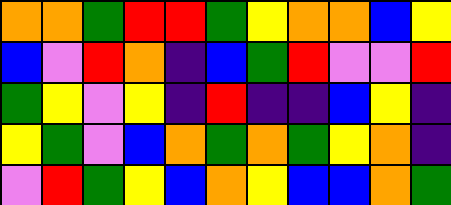[["orange", "orange", "green", "red", "red", "green", "yellow", "orange", "orange", "blue", "yellow"], ["blue", "violet", "red", "orange", "indigo", "blue", "green", "red", "violet", "violet", "red"], ["green", "yellow", "violet", "yellow", "indigo", "red", "indigo", "indigo", "blue", "yellow", "indigo"], ["yellow", "green", "violet", "blue", "orange", "green", "orange", "green", "yellow", "orange", "indigo"], ["violet", "red", "green", "yellow", "blue", "orange", "yellow", "blue", "blue", "orange", "green"]]